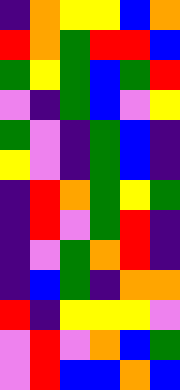[["indigo", "orange", "yellow", "yellow", "blue", "orange"], ["red", "orange", "green", "red", "red", "blue"], ["green", "yellow", "green", "blue", "green", "red"], ["violet", "indigo", "green", "blue", "violet", "yellow"], ["green", "violet", "indigo", "green", "blue", "indigo"], ["yellow", "violet", "indigo", "green", "blue", "indigo"], ["indigo", "red", "orange", "green", "yellow", "green"], ["indigo", "red", "violet", "green", "red", "indigo"], ["indigo", "violet", "green", "orange", "red", "indigo"], ["indigo", "blue", "green", "indigo", "orange", "orange"], ["red", "indigo", "yellow", "yellow", "yellow", "violet"], ["violet", "red", "violet", "orange", "blue", "green"], ["violet", "red", "blue", "blue", "orange", "blue"]]